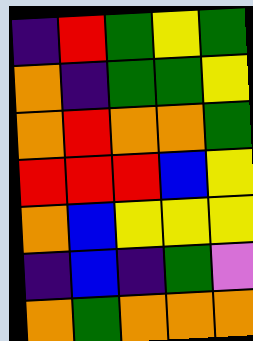[["indigo", "red", "green", "yellow", "green"], ["orange", "indigo", "green", "green", "yellow"], ["orange", "red", "orange", "orange", "green"], ["red", "red", "red", "blue", "yellow"], ["orange", "blue", "yellow", "yellow", "yellow"], ["indigo", "blue", "indigo", "green", "violet"], ["orange", "green", "orange", "orange", "orange"]]